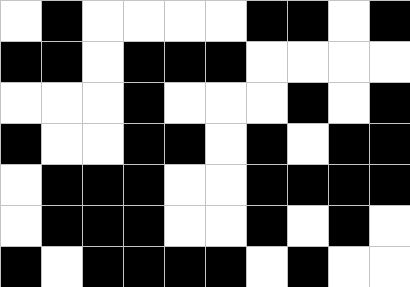[["white", "black", "white", "white", "white", "white", "black", "black", "white", "black"], ["black", "black", "white", "black", "black", "black", "white", "white", "white", "white"], ["white", "white", "white", "black", "white", "white", "white", "black", "white", "black"], ["black", "white", "white", "black", "black", "white", "black", "white", "black", "black"], ["white", "black", "black", "black", "white", "white", "black", "black", "black", "black"], ["white", "black", "black", "black", "white", "white", "black", "white", "black", "white"], ["black", "white", "black", "black", "black", "black", "white", "black", "white", "white"]]